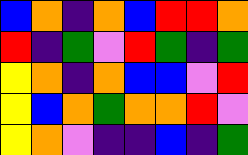[["blue", "orange", "indigo", "orange", "blue", "red", "red", "orange"], ["red", "indigo", "green", "violet", "red", "green", "indigo", "green"], ["yellow", "orange", "indigo", "orange", "blue", "blue", "violet", "red"], ["yellow", "blue", "orange", "green", "orange", "orange", "red", "violet"], ["yellow", "orange", "violet", "indigo", "indigo", "blue", "indigo", "green"]]